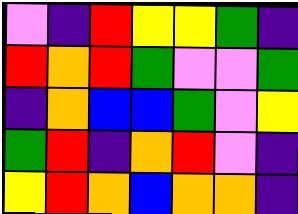[["violet", "indigo", "red", "yellow", "yellow", "green", "indigo"], ["red", "orange", "red", "green", "violet", "violet", "green"], ["indigo", "orange", "blue", "blue", "green", "violet", "yellow"], ["green", "red", "indigo", "orange", "red", "violet", "indigo"], ["yellow", "red", "orange", "blue", "orange", "orange", "indigo"]]